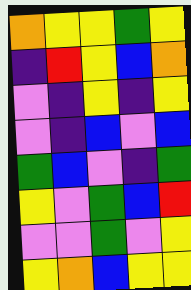[["orange", "yellow", "yellow", "green", "yellow"], ["indigo", "red", "yellow", "blue", "orange"], ["violet", "indigo", "yellow", "indigo", "yellow"], ["violet", "indigo", "blue", "violet", "blue"], ["green", "blue", "violet", "indigo", "green"], ["yellow", "violet", "green", "blue", "red"], ["violet", "violet", "green", "violet", "yellow"], ["yellow", "orange", "blue", "yellow", "yellow"]]